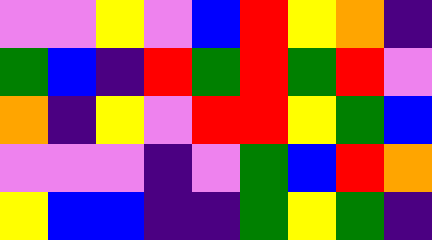[["violet", "violet", "yellow", "violet", "blue", "red", "yellow", "orange", "indigo"], ["green", "blue", "indigo", "red", "green", "red", "green", "red", "violet"], ["orange", "indigo", "yellow", "violet", "red", "red", "yellow", "green", "blue"], ["violet", "violet", "violet", "indigo", "violet", "green", "blue", "red", "orange"], ["yellow", "blue", "blue", "indigo", "indigo", "green", "yellow", "green", "indigo"]]